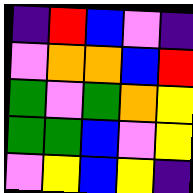[["indigo", "red", "blue", "violet", "indigo"], ["violet", "orange", "orange", "blue", "red"], ["green", "violet", "green", "orange", "yellow"], ["green", "green", "blue", "violet", "yellow"], ["violet", "yellow", "blue", "yellow", "indigo"]]